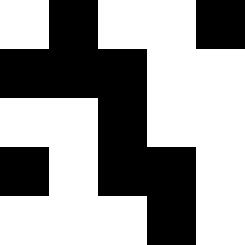[["white", "black", "white", "white", "black"], ["black", "black", "black", "white", "white"], ["white", "white", "black", "white", "white"], ["black", "white", "black", "black", "white"], ["white", "white", "white", "black", "white"]]